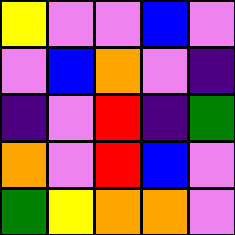[["yellow", "violet", "violet", "blue", "violet"], ["violet", "blue", "orange", "violet", "indigo"], ["indigo", "violet", "red", "indigo", "green"], ["orange", "violet", "red", "blue", "violet"], ["green", "yellow", "orange", "orange", "violet"]]